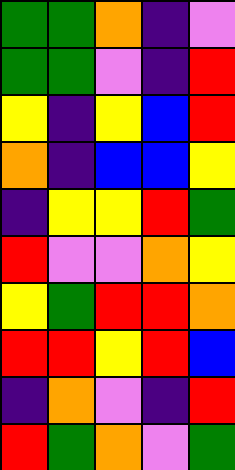[["green", "green", "orange", "indigo", "violet"], ["green", "green", "violet", "indigo", "red"], ["yellow", "indigo", "yellow", "blue", "red"], ["orange", "indigo", "blue", "blue", "yellow"], ["indigo", "yellow", "yellow", "red", "green"], ["red", "violet", "violet", "orange", "yellow"], ["yellow", "green", "red", "red", "orange"], ["red", "red", "yellow", "red", "blue"], ["indigo", "orange", "violet", "indigo", "red"], ["red", "green", "orange", "violet", "green"]]